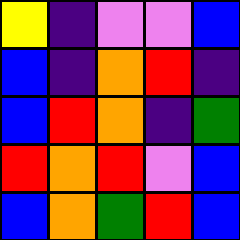[["yellow", "indigo", "violet", "violet", "blue"], ["blue", "indigo", "orange", "red", "indigo"], ["blue", "red", "orange", "indigo", "green"], ["red", "orange", "red", "violet", "blue"], ["blue", "orange", "green", "red", "blue"]]